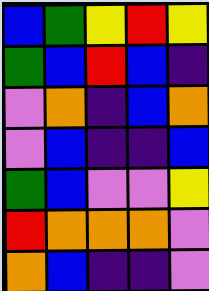[["blue", "green", "yellow", "red", "yellow"], ["green", "blue", "red", "blue", "indigo"], ["violet", "orange", "indigo", "blue", "orange"], ["violet", "blue", "indigo", "indigo", "blue"], ["green", "blue", "violet", "violet", "yellow"], ["red", "orange", "orange", "orange", "violet"], ["orange", "blue", "indigo", "indigo", "violet"]]